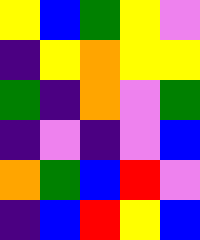[["yellow", "blue", "green", "yellow", "violet"], ["indigo", "yellow", "orange", "yellow", "yellow"], ["green", "indigo", "orange", "violet", "green"], ["indigo", "violet", "indigo", "violet", "blue"], ["orange", "green", "blue", "red", "violet"], ["indigo", "blue", "red", "yellow", "blue"]]